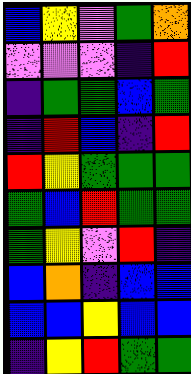[["blue", "yellow", "violet", "green", "orange"], ["violet", "violet", "violet", "indigo", "red"], ["indigo", "green", "green", "blue", "green"], ["indigo", "red", "blue", "indigo", "red"], ["red", "yellow", "green", "green", "green"], ["green", "blue", "red", "green", "green"], ["green", "yellow", "violet", "red", "indigo"], ["blue", "orange", "indigo", "blue", "blue"], ["blue", "blue", "yellow", "blue", "blue"], ["indigo", "yellow", "red", "green", "green"]]